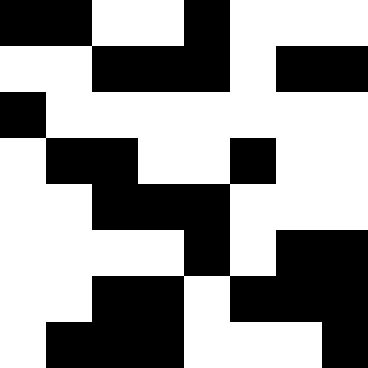[["black", "black", "white", "white", "black", "white", "white", "white"], ["white", "white", "black", "black", "black", "white", "black", "black"], ["black", "white", "white", "white", "white", "white", "white", "white"], ["white", "black", "black", "white", "white", "black", "white", "white"], ["white", "white", "black", "black", "black", "white", "white", "white"], ["white", "white", "white", "white", "black", "white", "black", "black"], ["white", "white", "black", "black", "white", "black", "black", "black"], ["white", "black", "black", "black", "white", "white", "white", "black"]]